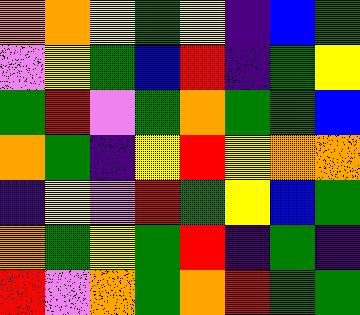[["orange", "orange", "yellow", "green", "yellow", "indigo", "blue", "green"], ["violet", "yellow", "green", "blue", "red", "indigo", "green", "yellow"], ["green", "red", "violet", "green", "orange", "green", "green", "blue"], ["orange", "green", "indigo", "yellow", "red", "yellow", "orange", "orange"], ["indigo", "yellow", "violet", "red", "green", "yellow", "blue", "green"], ["orange", "green", "yellow", "green", "red", "indigo", "green", "indigo"], ["red", "violet", "orange", "green", "orange", "red", "green", "green"]]